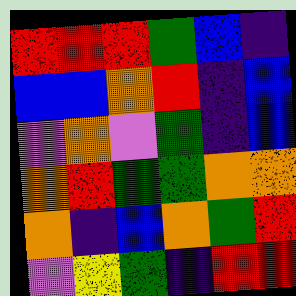[["red", "red", "red", "green", "blue", "indigo"], ["blue", "blue", "orange", "red", "indigo", "blue"], ["violet", "orange", "violet", "green", "indigo", "blue"], ["orange", "red", "green", "green", "orange", "orange"], ["orange", "indigo", "blue", "orange", "green", "red"], ["violet", "yellow", "green", "indigo", "red", "red"]]